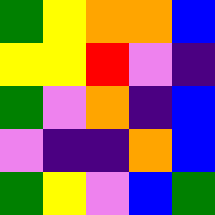[["green", "yellow", "orange", "orange", "blue"], ["yellow", "yellow", "red", "violet", "indigo"], ["green", "violet", "orange", "indigo", "blue"], ["violet", "indigo", "indigo", "orange", "blue"], ["green", "yellow", "violet", "blue", "green"]]